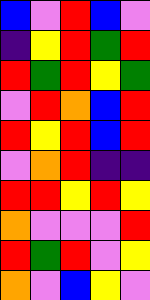[["blue", "violet", "red", "blue", "violet"], ["indigo", "yellow", "red", "green", "red"], ["red", "green", "red", "yellow", "green"], ["violet", "red", "orange", "blue", "red"], ["red", "yellow", "red", "blue", "red"], ["violet", "orange", "red", "indigo", "indigo"], ["red", "red", "yellow", "red", "yellow"], ["orange", "violet", "violet", "violet", "red"], ["red", "green", "red", "violet", "yellow"], ["orange", "violet", "blue", "yellow", "violet"]]